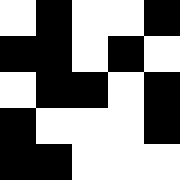[["white", "black", "white", "white", "black"], ["black", "black", "white", "black", "white"], ["white", "black", "black", "white", "black"], ["black", "white", "white", "white", "black"], ["black", "black", "white", "white", "white"]]